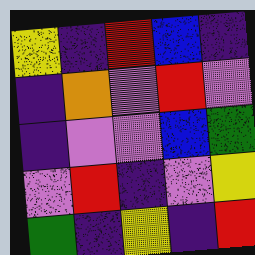[["yellow", "indigo", "red", "blue", "indigo"], ["indigo", "orange", "violet", "red", "violet"], ["indigo", "violet", "violet", "blue", "green"], ["violet", "red", "indigo", "violet", "yellow"], ["green", "indigo", "yellow", "indigo", "red"]]